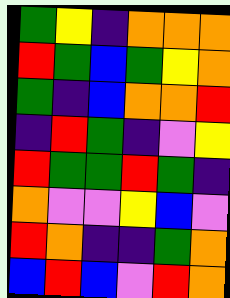[["green", "yellow", "indigo", "orange", "orange", "orange"], ["red", "green", "blue", "green", "yellow", "orange"], ["green", "indigo", "blue", "orange", "orange", "red"], ["indigo", "red", "green", "indigo", "violet", "yellow"], ["red", "green", "green", "red", "green", "indigo"], ["orange", "violet", "violet", "yellow", "blue", "violet"], ["red", "orange", "indigo", "indigo", "green", "orange"], ["blue", "red", "blue", "violet", "red", "orange"]]